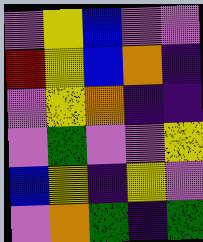[["violet", "yellow", "blue", "violet", "violet"], ["red", "yellow", "blue", "orange", "indigo"], ["violet", "yellow", "orange", "indigo", "indigo"], ["violet", "green", "violet", "violet", "yellow"], ["blue", "yellow", "indigo", "yellow", "violet"], ["violet", "orange", "green", "indigo", "green"]]